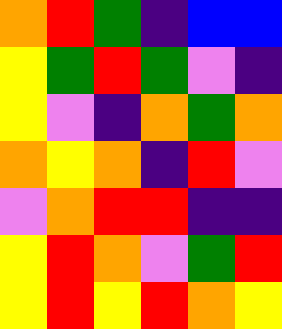[["orange", "red", "green", "indigo", "blue", "blue"], ["yellow", "green", "red", "green", "violet", "indigo"], ["yellow", "violet", "indigo", "orange", "green", "orange"], ["orange", "yellow", "orange", "indigo", "red", "violet"], ["violet", "orange", "red", "red", "indigo", "indigo"], ["yellow", "red", "orange", "violet", "green", "red"], ["yellow", "red", "yellow", "red", "orange", "yellow"]]